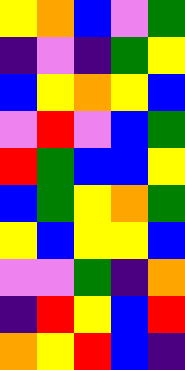[["yellow", "orange", "blue", "violet", "green"], ["indigo", "violet", "indigo", "green", "yellow"], ["blue", "yellow", "orange", "yellow", "blue"], ["violet", "red", "violet", "blue", "green"], ["red", "green", "blue", "blue", "yellow"], ["blue", "green", "yellow", "orange", "green"], ["yellow", "blue", "yellow", "yellow", "blue"], ["violet", "violet", "green", "indigo", "orange"], ["indigo", "red", "yellow", "blue", "red"], ["orange", "yellow", "red", "blue", "indigo"]]